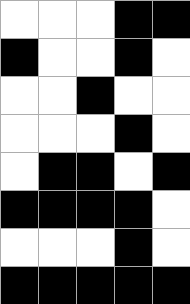[["white", "white", "white", "black", "black"], ["black", "white", "white", "black", "white"], ["white", "white", "black", "white", "white"], ["white", "white", "white", "black", "white"], ["white", "black", "black", "white", "black"], ["black", "black", "black", "black", "white"], ["white", "white", "white", "black", "white"], ["black", "black", "black", "black", "black"]]